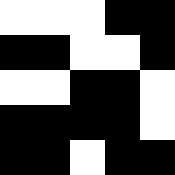[["white", "white", "white", "black", "black"], ["black", "black", "white", "white", "black"], ["white", "white", "black", "black", "white"], ["black", "black", "black", "black", "white"], ["black", "black", "white", "black", "black"]]